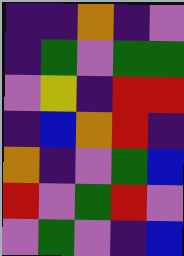[["indigo", "indigo", "orange", "indigo", "violet"], ["indigo", "green", "violet", "green", "green"], ["violet", "yellow", "indigo", "red", "red"], ["indigo", "blue", "orange", "red", "indigo"], ["orange", "indigo", "violet", "green", "blue"], ["red", "violet", "green", "red", "violet"], ["violet", "green", "violet", "indigo", "blue"]]